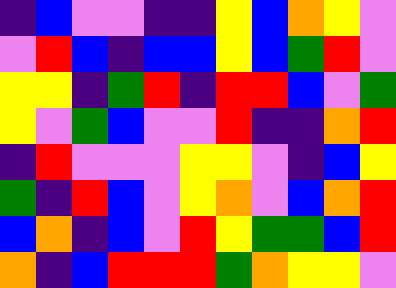[["indigo", "blue", "violet", "violet", "indigo", "indigo", "yellow", "blue", "orange", "yellow", "violet"], ["violet", "red", "blue", "indigo", "blue", "blue", "yellow", "blue", "green", "red", "violet"], ["yellow", "yellow", "indigo", "green", "red", "indigo", "red", "red", "blue", "violet", "green"], ["yellow", "violet", "green", "blue", "violet", "violet", "red", "indigo", "indigo", "orange", "red"], ["indigo", "red", "violet", "violet", "violet", "yellow", "yellow", "violet", "indigo", "blue", "yellow"], ["green", "indigo", "red", "blue", "violet", "yellow", "orange", "violet", "blue", "orange", "red"], ["blue", "orange", "indigo", "blue", "violet", "red", "yellow", "green", "green", "blue", "red"], ["orange", "indigo", "blue", "red", "red", "red", "green", "orange", "yellow", "yellow", "violet"]]